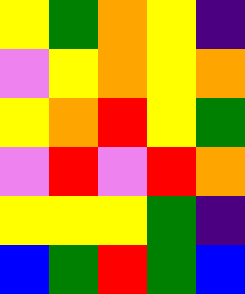[["yellow", "green", "orange", "yellow", "indigo"], ["violet", "yellow", "orange", "yellow", "orange"], ["yellow", "orange", "red", "yellow", "green"], ["violet", "red", "violet", "red", "orange"], ["yellow", "yellow", "yellow", "green", "indigo"], ["blue", "green", "red", "green", "blue"]]